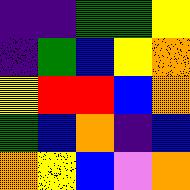[["indigo", "indigo", "green", "green", "yellow"], ["indigo", "green", "blue", "yellow", "orange"], ["yellow", "red", "red", "blue", "orange"], ["green", "blue", "orange", "indigo", "blue"], ["orange", "yellow", "blue", "violet", "orange"]]